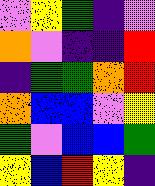[["violet", "yellow", "green", "indigo", "violet"], ["orange", "violet", "indigo", "indigo", "red"], ["indigo", "green", "green", "orange", "red"], ["orange", "blue", "blue", "violet", "yellow"], ["green", "violet", "blue", "blue", "green"], ["yellow", "blue", "red", "yellow", "indigo"]]